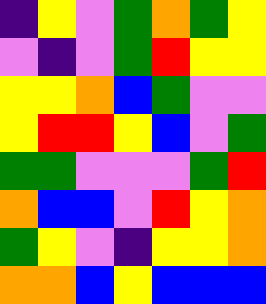[["indigo", "yellow", "violet", "green", "orange", "green", "yellow"], ["violet", "indigo", "violet", "green", "red", "yellow", "yellow"], ["yellow", "yellow", "orange", "blue", "green", "violet", "violet"], ["yellow", "red", "red", "yellow", "blue", "violet", "green"], ["green", "green", "violet", "violet", "violet", "green", "red"], ["orange", "blue", "blue", "violet", "red", "yellow", "orange"], ["green", "yellow", "violet", "indigo", "yellow", "yellow", "orange"], ["orange", "orange", "blue", "yellow", "blue", "blue", "blue"]]